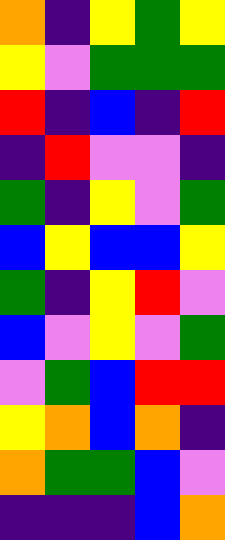[["orange", "indigo", "yellow", "green", "yellow"], ["yellow", "violet", "green", "green", "green"], ["red", "indigo", "blue", "indigo", "red"], ["indigo", "red", "violet", "violet", "indigo"], ["green", "indigo", "yellow", "violet", "green"], ["blue", "yellow", "blue", "blue", "yellow"], ["green", "indigo", "yellow", "red", "violet"], ["blue", "violet", "yellow", "violet", "green"], ["violet", "green", "blue", "red", "red"], ["yellow", "orange", "blue", "orange", "indigo"], ["orange", "green", "green", "blue", "violet"], ["indigo", "indigo", "indigo", "blue", "orange"]]